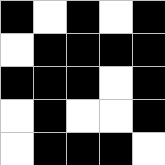[["black", "white", "black", "white", "black"], ["white", "black", "black", "black", "black"], ["black", "black", "black", "white", "black"], ["white", "black", "white", "white", "black"], ["white", "black", "black", "black", "white"]]